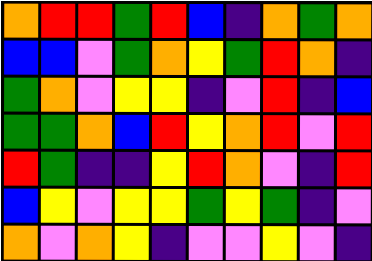[["orange", "red", "red", "green", "red", "blue", "indigo", "orange", "green", "orange"], ["blue", "blue", "violet", "green", "orange", "yellow", "green", "red", "orange", "indigo"], ["green", "orange", "violet", "yellow", "yellow", "indigo", "violet", "red", "indigo", "blue"], ["green", "green", "orange", "blue", "red", "yellow", "orange", "red", "violet", "red"], ["red", "green", "indigo", "indigo", "yellow", "red", "orange", "violet", "indigo", "red"], ["blue", "yellow", "violet", "yellow", "yellow", "green", "yellow", "green", "indigo", "violet"], ["orange", "violet", "orange", "yellow", "indigo", "violet", "violet", "yellow", "violet", "indigo"]]